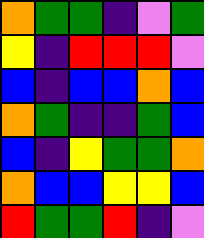[["orange", "green", "green", "indigo", "violet", "green"], ["yellow", "indigo", "red", "red", "red", "violet"], ["blue", "indigo", "blue", "blue", "orange", "blue"], ["orange", "green", "indigo", "indigo", "green", "blue"], ["blue", "indigo", "yellow", "green", "green", "orange"], ["orange", "blue", "blue", "yellow", "yellow", "blue"], ["red", "green", "green", "red", "indigo", "violet"]]